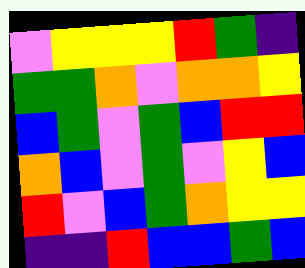[["violet", "yellow", "yellow", "yellow", "red", "green", "indigo"], ["green", "green", "orange", "violet", "orange", "orange", "yellow"], ["blue", "green", "violet", "green", "blue", "red", "red"], ["orange", "blue", "violet", "green", "violet", "yellow", "blue"], ["red", "violet", "blue", "green", "orange", "yellow", "yellow"], ["indigo", "indigo", "red", "blue", "blue", "green", "blue"]]